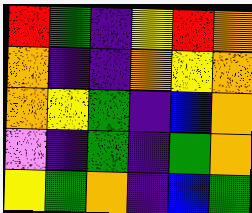[["red", "green", "indigo", "yellow", "red", "orange"], ["orange", "indigo", "indigo", "orange", "yellow", "orange"], ["orange", "yellow", "green", "indigo", "blue", "orange"], ["violet", "indigo", "green", "indigo", "green", "orange"], ["yellow", "green", "orange", "indigo", "blue", "green"]]